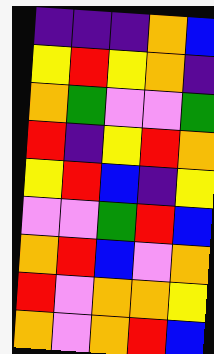[["indigo", "indigo", "indigo", "orange", "blue"], ["yellow", "red", "yellow", "orange", "indigo"], ["orange", "green", "violet", "violet", "green"], ["red", "indigo", "yellow", "red", "orange"], ["yellow", "red", "blue", "indigo", "yellow"], ["violet", "violet", "green", "red", "blue"], ["orange", "red", "blue", "violet", "orange"], ["red", "violet", "orange", "orange", "yellow"], ["orange", "violet", "orange", "red", "blue"]]